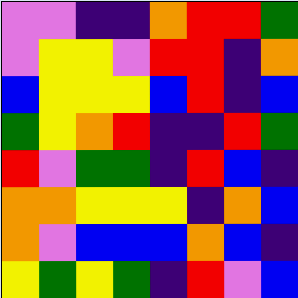[["violet", "violet", "indigo", "indigo", "orange", "red", "red", "green"], ["violet", "yellow", "yellow", "violet", "red", "red", "indigo", "orange"], ["blue", "yellow", "yellow", "yellow", "blue", "red", "indigo", "blue"], ["green", "yellow", "orange", "red", "indigo", "indigo", "red", "green"], ["red", "violet", "green", "green", "indigo", "red", "blue", "indigo"], ["orange", "orange", "yellow", "yellow", "yellow", "indigo", "orange", "blue"], ["orange", "violet", "blue", "blue", "blue", "orange", "blue", "indigo"], ["yellow", "green", "yellow", "green", "indigo", "red", "violet", "blue"]]